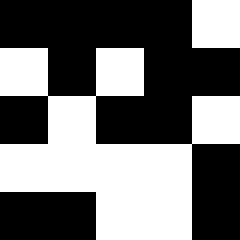[["black", "black", "black", "black", "white"], ["white", "black", "white", "black", "black"], ["black", "white", "black", "black", "white"], ["white", "white", "white", "white", "black"], ["black", "black", "white", "white", "black"]]